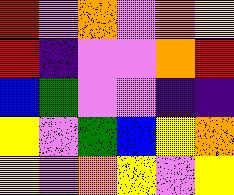[["red", "violet", "orange", "violet", "orange", "yellow"], ["red", "indigo", "violet", "violet", "orange", "red"], ["blue", "green", "violet", "violet", "indigo", "indigo"], ["yellow", "violet", "green", "blue", "yellow", "orange"], ["yellow", "violet", "orange", "yellow", "violet", "yellow"]]